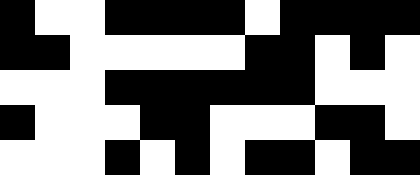[["black", "white", "white", "black", "black", "black", "black", "white", "black", "black", "black", "black"], ["black", "black", "white", "white", "white", "white", "white", "black", "black", "white", "black", "white"], ["white", "white", "white", "black", "black", "black", "black", "black", "black", "white", "white", "white"], ["black", "white", "white", "white", "black", "black", "white", "white", "white", "black", "black", "white"], ["white", "white", "white", "black", "white", "black", "white", "black", "black", "white", "black", "black"]]